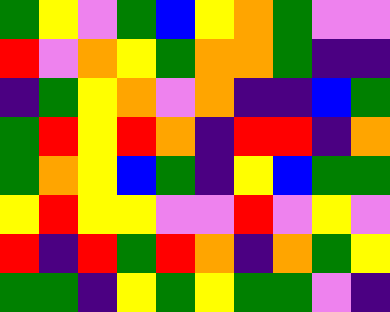[["green", "yellow", "violet", "green", "blue", "yellow", "orange", "green", "violet", "violet"], ["red", "violet", "orange", "yellow", "green", "orange", "orange", "green", "indigo", "indigo"], ["indigo", "green", "yellow", "orange", "violet", "orange", "indigo", "indigo", "blue", "green"], ["green", "red", "yellow", "red", "orange", "indigo", "red", "red", "indigo", "orange"], ["green", "orange", "yellow", "blue", "green", "indigo", "yellow", "blue", "green", "green"], ["yellow", "red", "yellow", "yellow", "violet", "violet", "red", "violet", "yellow", "violet"], ["red", "indigo", "red", "green", "red", "orange", "indigo", "orange", "green", "yellow"], ["green", "green", "indigo", "yellow", "green", "yellow", "green", "green", "violet", "indigo"]]